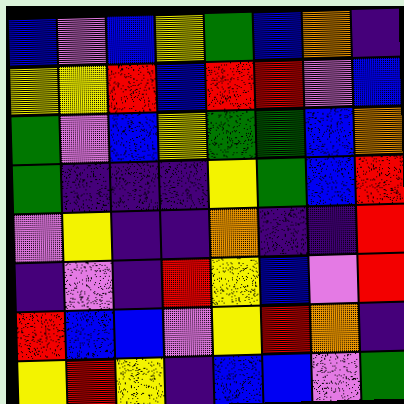[["blue", "violet", "blue", "yellow", "green", "blue", "orange", "indigo"], ["yellow", "yellow", "red", "blue", "red", "red", "violet", "blue"], ["green", "violet", "blue", "yellow", "green", "green", "blue", "orange"], ["green", "indigo", "indigo", "indigo", "yellow", "green", "blue", "red"], ["violet", "yellow", "indigo", "indigo", "orange", "indigo", "indigo", "red"], ["indigo", "violet", "indigo", "red", "yellow", "blue", "violet", "red"], ["red", "blue", "blue", "violet", "yellow", "red", "orange", "indigo"], ["yellow", "red", "yellow", "indigo", "blue", "blue", "violet", "green"]]